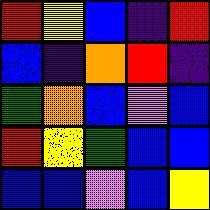[["red", "yellow", "blue", "indigo", "red"], ["blue", "indigo", "orange", "red", "indigo"], ["green", "orange", "blue", "violet", "blue"], ["red", "yellow", "green", "blue", "blue"], ["blue", "blue", "violet", "blue", "yellow"]]